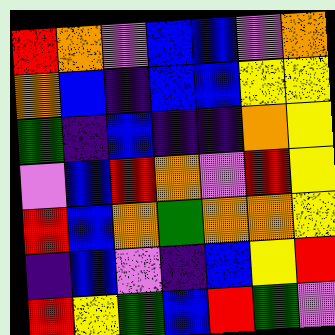[["red", "orange", "violet", "blue", "blue", "violet", "orange"], ["orange", "blue", "indigo", "blue", "blue", "yellow", "yellow"], ["green", "indigo", "blue", "indigo", "indigo", "orange", "yellow"], ["violet", "blue", "red", "orange", "violet", "red", "yellow"], ["red", "blue", "orange", "green", "orange", "orange", "yellow"], ["indigo", "blue", "violet", "indigo", "blue", "yellow", "red"], ["red", "yellow", "green", "blue", "red", "green", "violet"]]